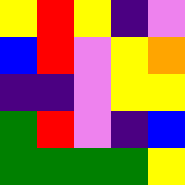[["yellow", "red", "yellow", "indigo", "violet"], ["blue", "red", "violet", "yellow", "orange"], ["indigo", "indigo", "violet", "yellow", "yellow"], ["green", "red", "violet", "indigo", "blue"], ["green", "green", "green", "green", "yellow"]]